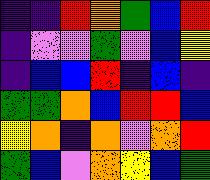[["indigo", "indigo", "red", "orange", "green", "blue", "red"], ["indigo", "violet", "violet", "green", "violet", "blue", "yellow"], ["indigo", "blue", "blue", "red", "indigo", "blue", "indigo"], ["green", "green", "orange", "blue", "red", "red", "blue"], ["yellow", "orange", "indigo", "orange", "violet", "orange", "red"], ["green", "blue", "violet", "orange", "yellow", "blue", "green"]]